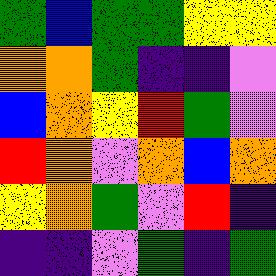[["green", "blue", "green", "green", "yellow", "yellow"], ["orange", "orange", "green", "indigo", "indigo", "violet"], ["blue", "orange", "yellow", "red", "green", "violet"], ["red", "orange", "violet", "orange", "blue", "orange"], ["yellow", "orange", "green", "violet", "red", "indigo"], ["indigo", "indigo", "violet", "green", "indigo", "green"]]